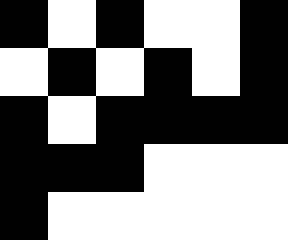[["black", "white", "black", "white", "white", "black"], ["white", "black", "white", "black", "white", "black"], ["black", "white", "black", "black", "black", "black"], ["black", "black", "black", "white", "white", "white"], ["black", "white", "white", "white", "white", "white"]]